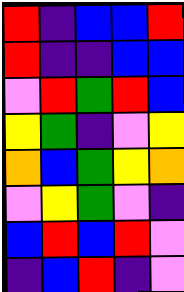[["red", "indigo", "blue", "blue", "red"], ["red", "indigo", "indigo", "blue", "blue"], ["violet", "red", "green", "red", "blue"], ["yellow", "green", "indigo", "violet", "yellow"], ["orange", "blue", "green", "yellow", "orange"], ["violet", "yellow", "green", "violet", "indigo"], ["blue", "red", "blue", "red", "violet"], ["indigo", "blue", "red", "indigo", "violet"]]